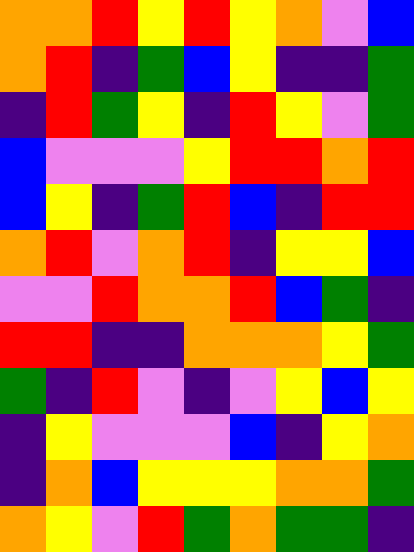[["orange", "orange", "red", "yellow", "red", "yellow", "orange", "violet", "blue"], ["orange", "red", "indigo", "green", "blue", "yellow", "indigo", "indigo", "green"], ["indigo", "red", "green", "yellow", "indigo", "red", "yellow", "violet", "green"], ["blue", "violet", "violet", "violet", "yellow", "red", "red", "orange", "red"], ["blue", "yellow", "indigo", "green", "red", "blue", "indigo", "red", "red"], ["orange", "red", "violet", "orange", "red", "indigo", "yellow", "yellow", "blue"], ["violet", "violet", "red", "orange", "orange", "red", "blue", "green", "indigo"], ["red", "red", "indigo", "indigo", "orange", "orange", "orange", "yellow", "green"], ["green", "indigo", "red", "violet", "indigo", "violet", "yellow", "blue", "yellow"], ["indigo", "yellow", "violet", "violet", "violet", "blue", "indigo", "yellow", "orange"], ["indigo", "orange", "blue", "yellow", "yellow", "yellow", "orange", "orange", "green"], ["orange", "yellow", "violet", "red", "green", "orange", "green", "green", "indigo"]]